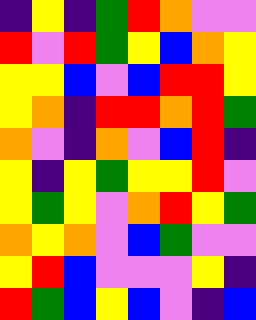[["indigo", "yellow", "indigo", "green", "red", "orange", "violet", "violet"], ["red", "violet", "red", "green", "yellow", "blue", "orange", "yellow"], ["yellow", "yellow", "blue", "violet", "blue", "red", "red", "yellow"], ["yellow", "orange", "indigo", "red", "red", "orange", "red", "green"], ["orange", "violet", "indigo", "orange", "violet", "blue", "red", "indigo"], ["yellow", "indigo", "yellow", "green", "yellow", "yellow", "red", "violet"], ["yellow", "green", "yellow", "violet", "orange", "red", "yellow", "green"], ["orange", "yellow", "orange", "violet", "blue", "green", "violet", "violet"], ["yellow", "red", "blue", "violet", "violet", "violet", "yellow", "indigo"], ["red", "green", "blue", "yellow", "blue", "violet", "indigo", "blue"]]